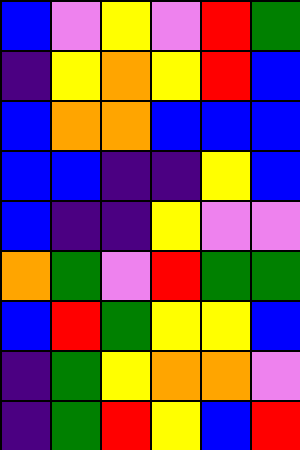[["blue", "violet", "yellow", "violet", "red", "green"], ["indigo", "yellow", "orange", "yellow", "red", "blue"], ["blue", "orange", "orange", "blue", "blue", "blue"], ["blue", "blue", "indigo", "indigo", "yellow", "blue"], ["blue", "indigo", "indigo", "yellow", "violet", "violet"], ["orange", "green", "violet", "red", "green", "green"], ["blue", "red", "green", "yellow", "yellow", "blue"], ["indigo", "green", "yellow", "orange", "orange", "violet"], ["indigo", "green", "red", "yellow", "blue", "red"]]